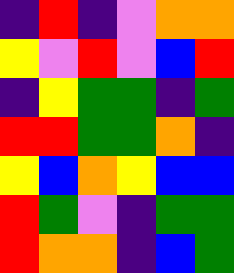[["indigo", "red", "indigo", "violet", "orange", "orange"], ["yellow", "violet", "red", "violet", "blue", "red"], ["indigo", "yellow", "green", "green", "indigo", "green"], ["red", "red", "green", "green", "orange", "indigo"], ["yellow", "blue", "orange", "yellow", "blue", "blue"], ["red", "green", "violet", "indigo", "green", "green"], ["red", "orange", "orange", "indigo", "blue", "green"]]